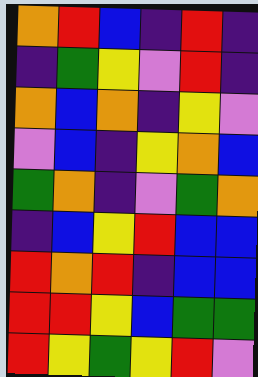[["orange", "red", "blue", "indigo", "red", "indigo"], ["indigo", "green", "yellow", "violet", "red", "indigo"], ["orange", "blue", "orange", "indigo", "yellow", "violet"], ["violet", "blue", "indigo", "yellow", "orange", "blue"], ["green", "orange", "indigo", "violet", "green", "orange"], ["indigo", "blue", "yellow", "red", "blue", "blue"], ["red", "orange", "red", "indigo", "blue", "blue"], ["red", "red", "yellow", "blue", "green", "green"], ["red", "yellow", "green", "yellow", "red", "violet"]]